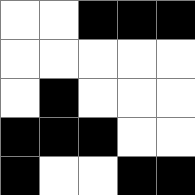[["white", "white", "black", "black", "black"], ["white", "white", "white", "white", "white"], ["white", "black", "white", "white", "white"], ["black", "black", "black", "white", "white"], ["black", "white", "white", "black", "black"]]